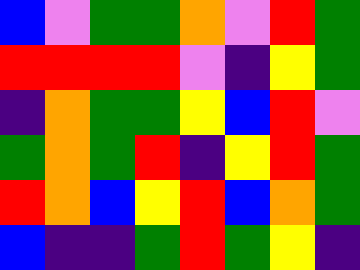[["blue", "violet", "green", "green", "orange", "violet", "red", "green"], ["red", "red", "red", "red", "violet", "indigo", "yellow", "green"], ["indigo", "orange", "green", "green", "yellow", "blue", "red", "violet"], ["green", "orange", "green", "red", "indigo", "yellow", "red", "green"], ["red", "orange", "blue", "yellow", "red", "blue", "orange", "green"], ["blue", "indigo", "indigo", "green", "red", "green", "yellow", "indigo"]]